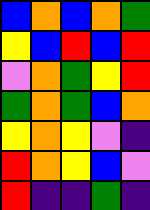[["blue", "orange", "blue", "orange", "green"], ["yellow", "blue", "red", "blue", "red"], ["violet", "orange", "green", "yellow", "red"], ["green", "orange", "green", "blue", "orange"], ["yellow", "orange", "yellow", "violet", "indigo"], ["red", "orange", "yellow", "blue", "violet"], ["red", "indigo", "indigo", "green", "indigo"]]